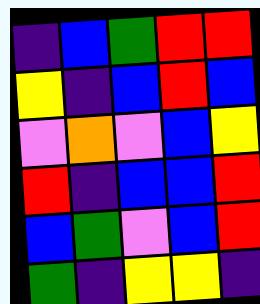[["indigo", "blue", "green", "red", "red"], ["yellow", "indigo", "blue", "red", "blue"], ["violet", "orange", "violet", "blue", "yellow"], ["red", "indigo", "blue", "blue", "red"], ["blue", "green", "violet", "blue", "red"], ["green", "indigo", "yellow", "yellow", "indigo"]]